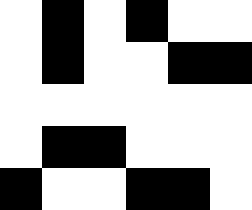[["white", "black", "white", "black", "white", "white"], ["white", "black", "white", "white", "black", "black"], ["white", "white", "white", "white", "white", "white"], ["white", "black", "black", "white", "white", "white"], ["black", "white", "white", "black", "black", "white"]]